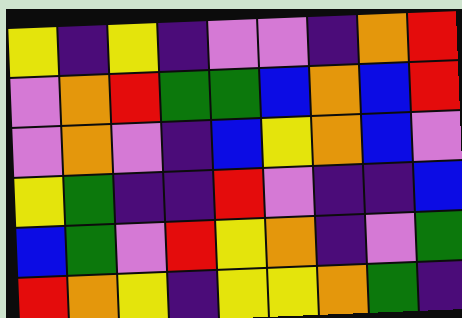[["yellow", "indigo", "yellow", "indigo", "violet", "violet", "indigo", "orange", "red"], ["violet", "orange", "red", "green", "green", "blue", "orange", "blue", "red"], ["violet", "orange", "violet", "indigo", "blue", "yellow", "orange", "blue", "violet"], ["yellow", "green", "indigo", "indigo", "red", "violet", "indigo", "indigo", "blue"], ["blue", "green", "violet", "red", "yellow", "orange", "indigo", "violet", "green"], ["red", "orange", "yellow", "indigo", "yellow", "yellow", "orange", "green", "indigo"]]